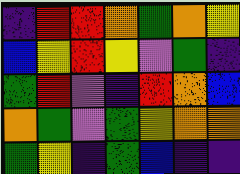[["indigo", "red", "red", "orange", "green", "orange", "yellow"], ["blue", "yellow", "red", "yellow", "violet", "green", "indigo"], ["green", "red", "violet", "indigo", "red", "orange", "blue"], ["orange", "green", "violet", "green", "yellow", "orange", "orange"], ["green", "yellow", "indigo", "green", "blue", "indigo", "indigo"]]